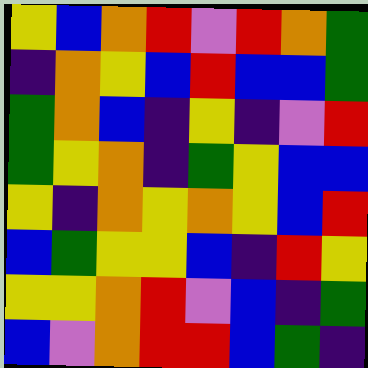[["yellow", "blue", "orange", "red", "violet", "red", "orange", "green"], ["indigo", "orange", "yellow", "blue", "red", "blue", "blue", "green"], ["green", "orange", "blue", "indigo", "yellow", "indigo", "violet", "red"], ["green", "yellow", "orange", "indigo", "green", "yellow", "blue", "blue"], ["yellow", "indigo", "orange", "yellow", "orange", "yellow", "blue", "red"], ["blue", "green", "yellow", "yellow", "blue", "indigo", "red", "yellow"], ["yellow", "yellow", "orange", "red", "violet", "blue", "indigo", "green"], ["blue", "violet", "orange", "red", "red", "blue", "green", "indigo"]]